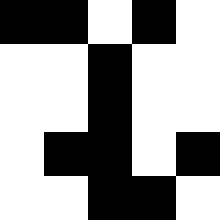[["black", "black", "white", "black", "white"], ["white", "white", "black", "white", "white"], ["white", "white", "black", "white", "white"], ["white", "black", "black", "white", "black"], ["white", "white", "black", "black", "white"]]